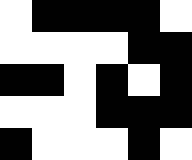[["white", "black", "black", "black", "black", "white"], ["white", "white", "white", "white", "black", "black"], ["black", "black", "white", "black", "white", "black"], ["white", "white", "white", "black", "black", "black"], ["black", "white", "white", "white", "black", "white"]]